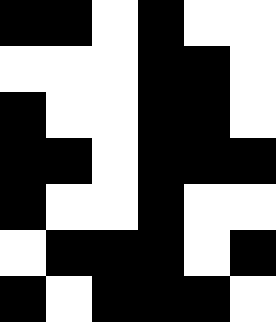[["black", "black", "white", "black", "white", "white"], ["white", "white", "white", "black", "black", "white"], ["black", "white", "white", "black", "black", "white"], ["black", "black", "white", "black", "black", "black"], ["black", "white", "white", "black", "white", "white"], ["white", "black", "black", "black", "white", "black"], ["black", "white", "black", "black", "black", "white"]]